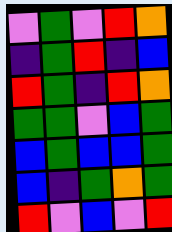[["violet", "green", "violet", "red", "orange"], ["indigo", "green", "red", "indigo", "blue"], ["red", "green", "indigo", "red", "orange"], ["green", "green", "violet", "blue", "green"], ["blue", "green", "blue", "blue", "green"], ["blue", "indigo", "green", "orange", "green"], ["red", "violet", "blue", "violet", "red"]]